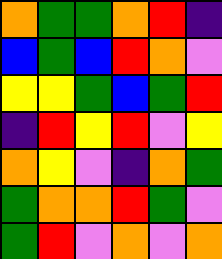[["orange", "green", "green", "orange", "red", "indigo"], ["blue", "green", "blue", "red", "orange", "violet"], ["yellow", "yellow", "green", "blue", "green", "red"], ["indigo", "red", "yellow", "red", "violet", "yellow"], ["orange", "yellow", "violet", "indigo", "orange", "green"], ["green", "orange", "orange", "red", "green", "violet"], ["green", "red", "violet", "orange", "violet", "orange"]]